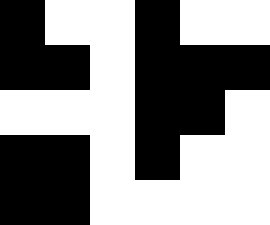[["black", "white", "white", "black", "white", "white"], ["black", "black", "white", "black", "black", "black"], ["white", "white", "white", "black", "black", "white"], ["black", "black", "white", "black", "white", "white"], ["black", "black", "white", "white", "white", "white"]]